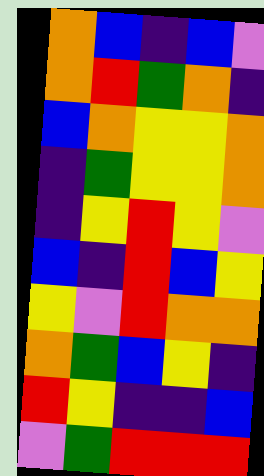[["orange", "blue", "indigo", "blue", "violet"], ["orange", "red", "green", "orange", "indigo"], ["blue", "orange", "yellow", "yellow", "orange"], ["indigo", "green", "yellow", "yellow", "orange"], ["indigo", "yellow", "red", "yellow", "violet"], ["blue", "indigo", "red", "blue", "yellow"], ["yellow", "violet", "red", "orange", "orange"], ["orange", "green", "blue", "yellow", "indigo"], ["red", "yellow", "indigo", "indigo", "blue"], ["violet", "green", "red", "red", "red"]]